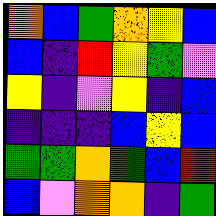[["orange", "blue", "green", "orange", "yellow", "blue"], ["blue", "indigo", "red", "yellow", "green", "violet"], ["yellow", "indigo", "violet", "yellow", "indigo", "blue"], ["indigo", "indigo", "indigo", "blue", "yellow", "blue"], ["green", "green", "orange", "green", "blue", "red"], ["blue", "violet", "orange", "orange", "indigo", "green"]]